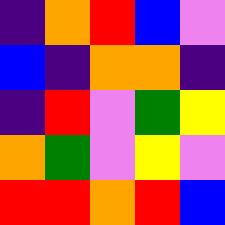[["indigo", "orange", "red", "blue", "violet"], ["blue", "indigo", "orange", "orange", "indigo"], ["indigo", "red", "violet", "green", "yellow"], ["orange", "green", "violet", "yellow", "violet"], ["red", "red", "orange", "red", "blue"]]